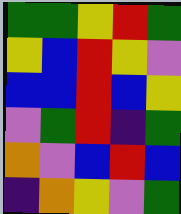[["green", "green", "yellow", "red", "green"], ["yellow", "blue", "red", "yellow", "violet"], ["blue", "blue", "red", "blue", "yellow"], ["violet", "green", "red", "indigo", "green"], ["orange", "violet", "blue", "red", "blue"], ["indigo", "orange", "yellow", "violet", "green"]]